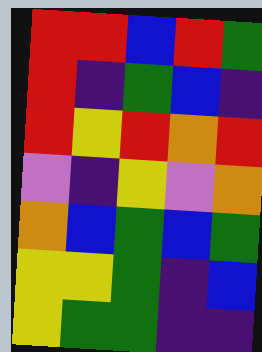[["red", "red", "blue", "red", "green"], ["red", "indigo", "green", "blue", "indigo"], ["red", "yellow", "red", "orange", "red"], ["violet", "indigo", "yellow", "violet", "orange"], ["orange", "blue", "green", "blue", "green"], ["yellow", "yellow", "green", "indigo", "blue"], ["yellow", "green", "green", "indigo", "indigo"]]